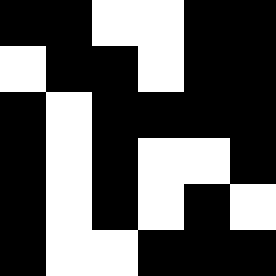[["black", "black", "white", "white", "black", "black"], ["white", "black", "black", "white", "black", "black"], ["black", "white", "black", "black", "black", "black"], ["black", "white", "black", "white", "white", "black"], ["black", "white", "black", "white", "black", "white"], ["black", "white", "white", "black", "black", "black"]]